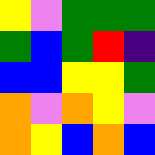[["yellow", "violet", "green", "green", "green"], ["green", "blue", "green", "red", "indigo"], ["blue", "blue", "yellow", "yellow", "green"], ["orange", "violet", "orange", "yellow", "violet"], ["orange", "yellow", "blue", "orange", "blue"]]